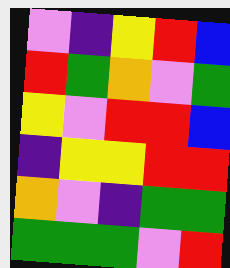[["violet", "indigo", "yellow", "red", "blue"], ["red", "green", "orange", "violet", "green"], ["yellow", "violet", "red", "red", "blue"], ["indigo", "yellow", "yellow", "red", "red"], ["orange", "violet", "indigo", "green", "green"], ["green", "green", "green", "violet", "red"]]